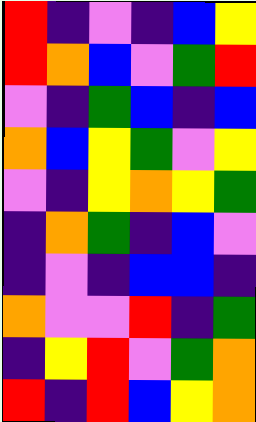[["red", "indigo", "violet", "indigo", "blue", "yellow"], ["red", "orange", "blue", "violet", "green", "red"], ["violet", "indigo", "green", "blue", "indigo", "blue"], ["orange", "blue", "yellow", "green", "violet", "yellow"], ["violet", "indigo", "yellow", "orange", "yellow", "green"], ["indigo", "orange", "green", "indigo", "blue", "violet"], ["indigo", "violet", "indigo", "blue", "blue", "indigo"], ["orange", "violet", "violet", "red", "indigo", "green"], ["indigo", "yellow", "red", "violet", "green", "orange"], ["red", "indigo", "red", "blue", "yellow", "orange"]]